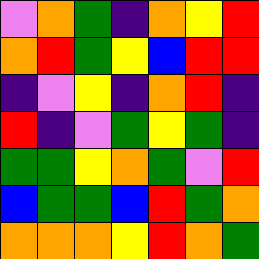[["violet", "orange", "green", "indigo", "orange", "yellow", "red"], ["orange", "red", "green", "yellow", "blue", "red", "red"], ["indigo", "violet", "yellow", "indigo", "orange", "red", "indigo"], ["red", "indigo", "violet", "green", "yellow", "green", "indigo"], ["green", "green", "yellow", "orange", "green", "violet", "red"], ["blue", "green", "green", "blue", "red", "green", "orange"], ["orange", "orange", "orange", "yellow", "red", "orange", "green"]]